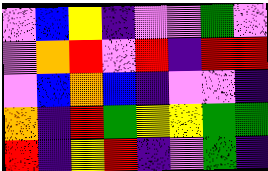[["violet", "blue", "yellow", "indigo", "violet", "violet", "green", "violet"], ["violet", "orange", "red", "violet", "red", "indigo", "red", "red"], ["violet", "blue", "orange", "blue", "indigo", "violet", "violet", "indigo"], ["orange", "indigo", "red", "green", "yellow", "yellow", "green", "green"], ["red", "indigo", "yellow", "red", "indigo", "violet", "green", "indigo"]]